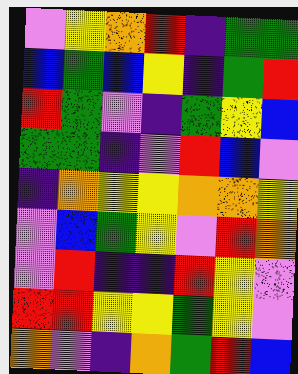[["violet", "yellow", "orange", "red", "indigo", "green", "green"], ["blue", "green", "blue", "yellow", "indigo", "green", "red"], ["red", "green", "violet", "indigo", "green", "yellow", "blue"], ["green", "green", "indigo", "violet", "red", "blue", "violet"], ["indigo", "orange", "yellow", "yellow", "orange", "orange", "yellow"], ["violet", "blue", "green", "yellow", "violet", "red", "orange"], ["violet", "red", "indigo", "indigo", "red", "yellow", "violet"], ["red", "red", "yellow", "yellow", "green", "yellow", "violet"], ["orange", "violet", "indigo", "orange", "green", "red", "blue"]]